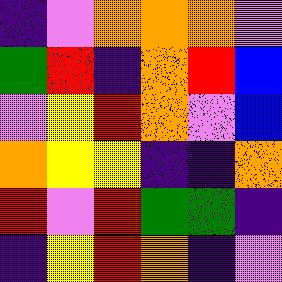[["indigo", "violet", "orange", "orange", "orange", "violet"], ["green", "red", "indigo", "orange", "red", "blue"], ["violet", "yellow", "red", "orange", "violet", "blue"], ["orange", "yellow", "yellow", "indigo", "indigo", "orange"], ["red", "violet", "red", "green", "green", "indigo"], ["indigo", "yellow", "red", "orange", "indigo", "violet"]]